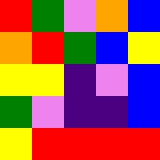[["red", "green", "violet", "orange", "blue"], ["orange", "red", "green", "blue", "yellow"], ["yellow", "yellow", "indigo", "violet", "blue"], ["green", "violet", "indigo", "indigo", "blue"], ["yellow", "red", "red", "red", "red"]]